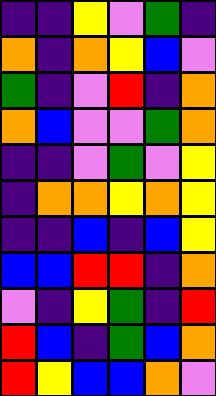[["indigo", "indigo", "yellow", "violet", "green", "indigo"], ["orange", "indigo", "orange", "yellow", "blue", "violet"], ["green", "indigo", "violet", "red", "indigo", "orange"], ["orange", "blue", "violet", "violet", "green", "orange"], ["indigo", "indigo", "violet", "green", "violet", "yellow"], ["indigo", "orange", "orange", "yellow", "orange", "yellow"], ["indigo", "indigo", "blue", "indigo", "blue", "yellow"], ["blue", "blue", "red", "red", "indigo", "orange"], ["violet", "indigo", "yellow", "green", "indigo", "red"], ["red", "blue", "indigo", "green", "blue", "orange"], ["red", "yellow", "blue", "blue", "orange", "violet"]]